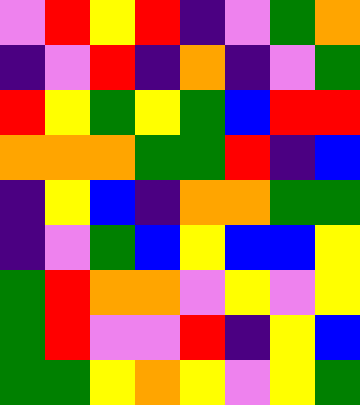[["violet", "red", "yellow", "red", "indigo", "violet", "green", "orange"], ["indigo", "violet", "red", "indigo", "orange", "indigo", "violet", "green"], ["red", "yellow", "green", "yellow", "green", "blue", "red", "red"], ["orange", "orange", "orange", "green", "green", "red", "indigo", "blue"], ["indigo", "yellow", "blue", "indigo", "orange", "orange", "green", "green"], ["indigo", "violet", "green", "blue", "yellow", "blue", "blue", "yellow"], ["green", "red", "orange", "orange", "violet", "yellow", "violet", "yellow"], ["green", "red", "violet", "violet", "red", "indigo", "yellow", "blue"], ["green", "green", "yellow", "orange", "yellow", "violet", "yellow", "green"]]